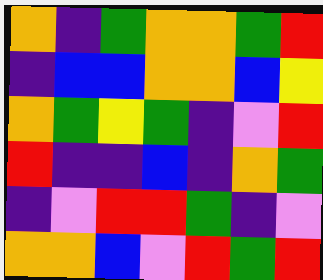[["orange", "indigo", "green", "orange", "orange", "green", "red"], ["indigo", "blue", "blue", "orange", "orange", "blue", "yellow"], ["orange", "green", "yellow", "green", "indigo", "violet", "red"], ["red", "indigo", "indigo", "blue", "indigo", "orange", "green"], ["indigo", "violet", "red", "red", "green", "indigo", "violet"], ["orange", "orange", "blue", "violet", "red", "green", "red"]]